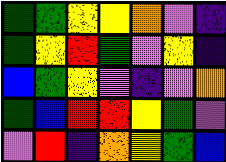[["green", "green", "yellow", "yellow", "orange", "violet", "indigo"], ["green", "yellow", "red", "green", "violet", "yellow", "indigo"], ["blue", "green", "yellow", "violet", "indigo", "violet", "orange"], ["green", "blue", "red", "red", "yellow", "green", "violet"], ["violet", "red", "indigo", "orange", "yellow", "green", "blue"]]